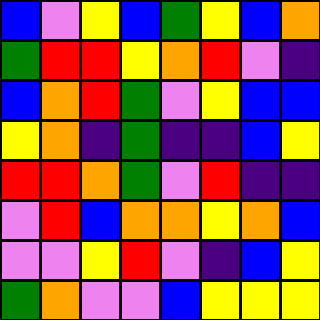[["blue", "violet", "yellow", "blue", "green", "yellow", "blue", "orange"], ["green", "red", "red", "yellow", "orange", "red", "violet", "indigo"], ["blue", "orange", "red", "green", "violet", "yellow", "blue", "blue"], ["yellow", "orange", "indigo", "green", "indigo", "indigo", "blue", "yellow"], ["red", "red", "orange", "green", "violet", "red", "indigo", "indigo"], ["violet", "red", "blue", "orange", "orange", "yellow", "orange", "blue"], ["violet", "violet", "yellow", "red", "violet", "indigo", "blue", "yellow"], ["green", "orange", "violet", "violet", "blue", "yellow", "yellow", "yellow"]]